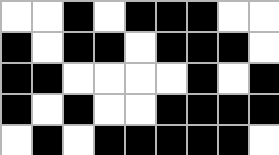[["white", "white", "black", "white", "black", "black", "black", "white", "white"], ["black", "white", "black", "black", "white", "black", "black", "black", "white"], ["black", "black", "white", "white", "white", "white", "black", "white", "black"], ["black", "white", "black", "white", "white", "black", "black", "black", "black"], ["white", "black", "white", "black", "black", "black", "black", "black", "white"]]